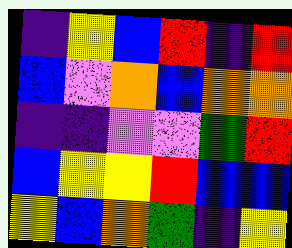[["indigo", "yellow", "blue", "red", "indigo", "red"], ["blue", "violet", "orange", "blue", "orange", "orange"], ["indigo", "indigo", "violet", "violet", "green", "red"], ["blue", "yellow", "yellow", "red", "blue", "blue"], ["yellow", "blue", "orange", "green", "indigo", "yellow"]]